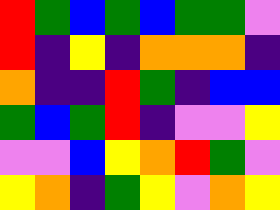[["red", "green", "blue", "green", "blue", "green", "green", "violet"], ["red", "indigo", "yellow", "indigo", "orange", "orange", "orange", "indigo"], ["orange", "indigo", "indigo", "red", "green", "indigo", "blue", "blue"], ["green", "blue", "green", "red", "indigo", "violet", "violet", "yellow"], ["violet", "violet", "blue", "yellow", "orange", "red", "green", "violet"], ["yellow", "orange", "indigo", "green", "yellow", "violet", "orange", "yellow"]]